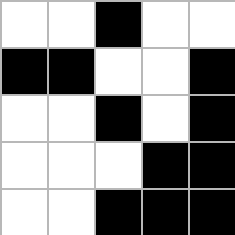[["white", "white", "black", "white", "white"], ["black", "black", "white", "white", "black"], ["white", "white", "black", "white", "black"], ["white", "white", "white", "black", "black"], ["white", "white", "black", "black", "black"]]